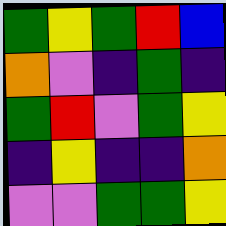[["green", "yellow", "green", "red", "blue"], ["orange", "violet", "indigo", "green", "indigo"], ["green", "red", "violet", "green", "yellow"], ["indigo", "yellow", "indigo", "indigo", "orange"], ["violet", "violet", "green", "green", "yellow"]]